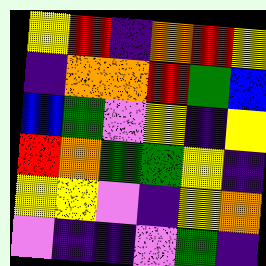[["yellow", "red", "indigo", "orange", "red", "yellow"], ["indigo", "orange", "orange", "red", "green", "blue"], ["blue", "green", "violet", "yellow", "indigo", "yellow"], ["red", "orange", "green", "green", "yellow", "indigo"], ["yellow", "yellow", "violet", "indigo", "yellow", "orange"], ["violet", "indigo", "indigo", "violet", "green", "indigo"]]